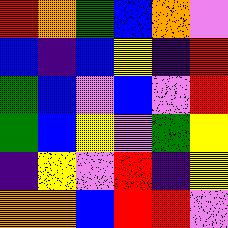[["red", "orange", "green", "blue", "orange", "violet"], ["blue", "indigo", "blue", "yellow", "indigo", "red"], ["green", "blue", "violet", "blue", "violet", "red"], ["green", "blue", "yellow", "violet", "green", "yellow"], ["indigo", "yellow", "violet", "red", "indigo", "yellow"], ["orange", "orange", "blue", "red", "red", "violet"]]